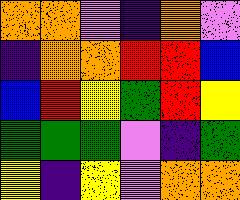[["orange", "orange", "violet", "indigo", "orange", "violet"], ["indigo", "orange", "orange", "red", "red", "blue"], ["blue", "red", "yellow", "green", "red", "yellow"], ["green", "green", "green", "violet", "indigo", "green"], ["yellow", "indigo", "yellow", "violet", "orange", "orange"]]